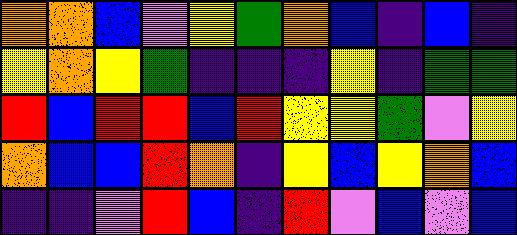[["orange", "orange", "blue", "violet", "yellow", "green", "orange", "blue", "indigo", "blue", "indigo"], ["yellow", "orange", "yellow", "green", "indigo", "indigo", "indigo", "yellow", "indigo", "green", "green"], ["red", "blue", "red", "red", "blue", "red", "yellow", "yellow", "green", "violet", "yellow"], ["orange", "blue", "blue", "red", "orange", "indigo", "yellow", "blue", "yellow", "orange", "blue"], ["indigo", "indigo", "violet", "red", "blue", "indigo", "red", "violet", "blue", "violet", "blue"]]